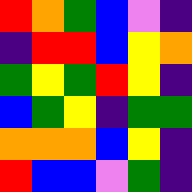[["red", "orange", "green", "blue", "violet", "indigo"], ["indigo", "red", "red", "blue", "yellow", "orange"], ["green", "yellow", "green", "red", "yellow", "indigo"], ["blue", "green", "yellow", "indigo", "green", "green"], ["orange", "orange", "orange", "blue", "yellow", "indigo"], ["red", "blue", "blue", "violet", "green", "indigo"]]